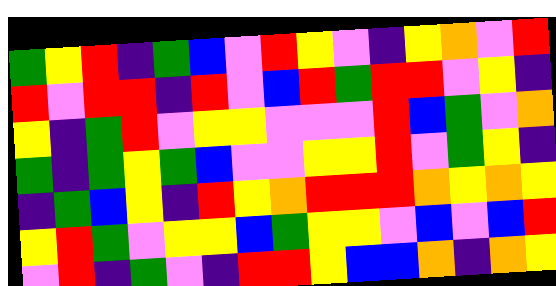[["green", "yellow", "red", "indigo", "green", "blue", "violet", "red", "yellow", "violet", "indigo", "yellow", "orange", "violet", "red"], ["red", "violet", "red", "red", "indigo", "red", "violet", "blue", "red", "green", "red", "red", "violet", "yellow", "indigo"], ["yellow", "indigo", "green", "red", "violet", "yellow", "yellow", "violet", "violet", "violet", "red", "blue", "green", "violet", "orange"], ["green", "indigo", "green", "yellow", "green", "blue", "violet", "violet", "yellow", "yellow", "red", "violet", "green", "yellow", "indigo"], ["indigo", "green", "blue", "yellow", "indigo", "red", "yellow", "orange", "red", "red", "red", "orange", "yellow", "orange", "yellow"], ["yellow", "red", "green", "violet", "yellow", "yellow", "blue", "green", "yellow", "yellow", "violet", "blue", "violet", "blue", "red"], ["violet", "red", "indigo", "green", "violet", "indigo", "red", "red", "yellow", "blue", "blue", "orange", "indigo", "orange", "yellow"]]